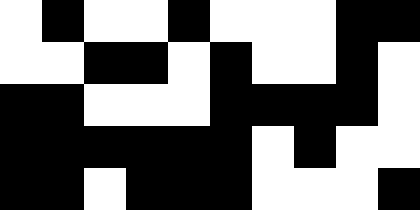[["white", "black", "white", "white", "black", "white", "white", "white", "black", "black"], ["white", "white", "black", "black", "white", "black", "white", "white", "black", "white"], ["black", "black", "white", "white", "white", "black", "black", "black", "black", "white"], ["black", "black", "black", "black", "black", "black", "white", "black", "white", "white"], ["black", "black", "white", "black", "black", "black", "white", "white", "white", "black"]]